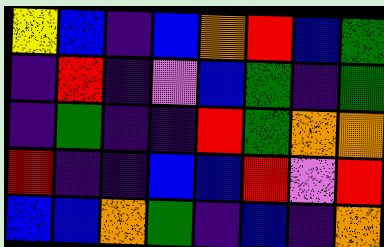[["yellow", "blue", "indigo", "blue", "orange", "red", "blue", "green"], ["indigo", "red", "indigo", "violet", "blue", "green", "indigo", "green"], ["indigo", "green", "indigo", "indigo", "red", "green", "orange", "orange"], ["red", "indigo", "indigo", "blue", "blue", "red", "violet", "red"], ["blue", "blue", "orange", "green", "indigo", "blue", "indigo", "orange"]]